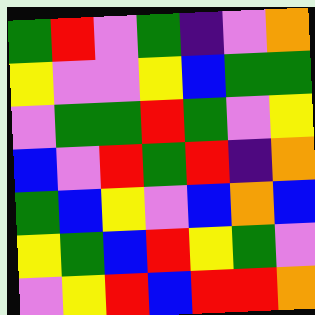[["green", "red", "violet", "green", "indigo", "violet", "orange"], ["yellow", "violet", "violet", "yellow", "blue", "green", "green"], ["violet", "green", "green", "red", "green", "violet", "yellow"], ["blue", "violet", "red", "green", "red", "indigo", "orange"], ["green", "blue", "yellow", "violet", "blue", "orange", "blue"], ["yellow", "green", "blue", "red", "yellow", "green", "violet"], ["violet", "yellow", "red", "blue", "red", "red", "orange"]]